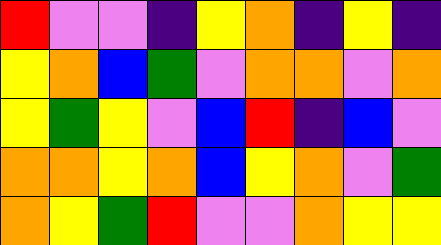[["red", "violet", "violet", "indigo", "yellow", "orange", "indigo", "yellow", "indigo"], ["yellow", "orange", "blue", "green", "violet", "orange", "orange", "violet", "orange"], ["yellow", "green", "yellow", "violet", "blue", "red", "indigo", "blue", "violet"], ["orange", "orange", "yellow", "orange", "blue", "yellow", "orange", "violet", "green"], ["orange", "yellow", "green", "red", "violet", "violet", "orange", "yellow", "yellow"]]